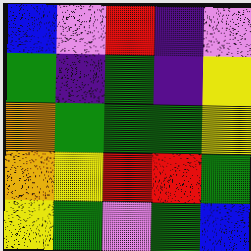[["blue", "violet", "red", "indigo", "violet"], ["green", "indigo", "green", "indigo", "yellow"], ["orange", "green", "green", "green", "yellow"], ["orange", "yellow", "red", "red", "green"], ["yellow", "green", "violet", "green", "blue"]]